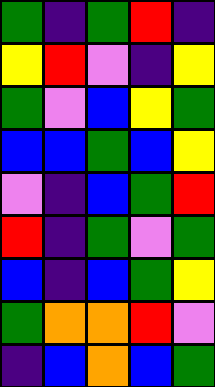[["green", "indigo", "green", "red", "indigo"], ["yellow", "red", "violet", "indigo", "yellow"], ["green", "violet", "blue", "yellow", "green"], ["blue", "blue", "green", "blue", "yellow"], ["violet", "indigo", "blue", "green", "red"], ["red", "indigo", "green", "violet", "green"], ["blue", "indigo", "blue", "green", "yellow"], ["green", "orange", "orange", "red", "violet"], ["indigo", "blue", "orange", "blue", "green"]]